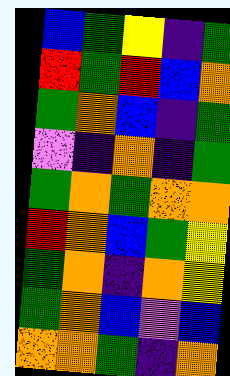[["blue", "green", "yellow", "indigo", "green"], ["red", "green", "red", "blue", "orange"], ["green", "orange", "blue", "indigo", "green"], ["violet", "indigo", "orange", "indigo", "green"], ["green", "orange", "green", "orange", "orange"], ["red", "orange", "blue", "green", "yellow"], ["green", "orange", "indigo", "orange", "yellow"], ["green", "orange", "blue", "violet", "blue"], ["orange", "orange", "green", "indigo", "orange"]]